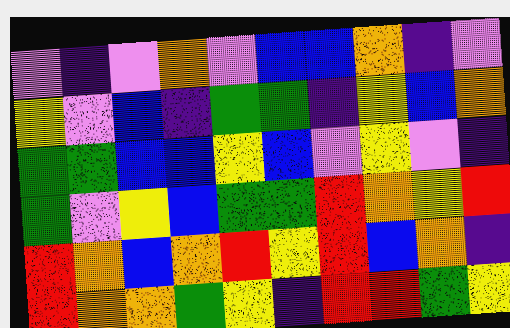[["violet", "indigo", "violet", "orange", "violet", "blue", "blue", "orange", "indigo", "violet"], ["yellow", "violet", "blue", "indigo", "green", "green", "indigo", "yellow", "blue", "orange"], ["green", "green", "blue", "blue", "yellow", "blue", "violet", "yellow", "violet", "indigo"], ["green", "violet", "yellow", "blue", "green", "green", "red", "orange", "yellow", "red"], ["red", "orange", "blue", "orange", "red", "yellow", "red", "blue", "orange", "indigo"], ["red", "orange", "orange", "green", "yellow", "indigo", "red", "red", "green", "yellow"]]